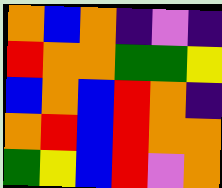[["orange", "blue", "orange", "indigo", "violet", "indigo"], ["red", "orange", "orange", "green", "green", "yellow"], ["blue", "orange", "blue", "red", "orange", "indigo"], ["orange", "red", "blue", "red", "orange", "orange"], ["green", "yellow", "blue", "red", "violet", "orange"]]